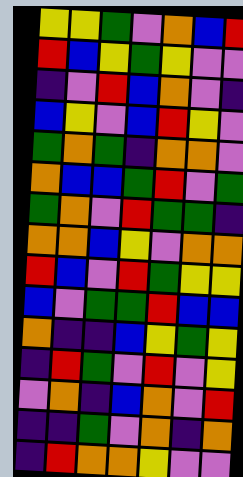[["yellow", "yellow", "green", "violet", "orange", "blue", "red"], ["red", "blue", "yellow", "green", "yellow", "violet", "violet"], ["indigo", "violet", "red", "blue", "orange", "violet", "indigo"], ["blue", "yellow", "violet", "blue", "red", "yellow", "violet"], ["green", "orange", "green", "indigo", "orange", "orange", "violet"], ["orange", "blue", "blue", "green", "red", "violet", "green"], ["green", "orange", "violet", "red", "green", "green", "indigo"], ["orange", "orange", "blue", "yellow", "violet", "orange", "orange"], ["red", "blue", "violet", "red", "green", "yellow", "yellow"], ["blue", "violet", "green", "green", "red", "blue", "blue"], ["orange", "indigo", "indigo", "blue", "yellow", "green", "yellow"], ["indigo", "red", "green", "violet", "red", "violet", "yellow"], ["violet", "orange", "indigo", "blue", "orange", "violet", "red"], ["indigo", "indigo", "green", "violet", "orange", "indigo", "orange"], ["indigo", "red", "orange", "orange", "yellow", "violet", "violet"]]